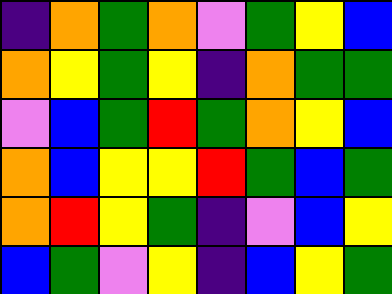[["indigo", "orange", "green", "orange", "violet", "green", "yellow", "blue"], ["orange", "yellow", "green", "yellow", "indigo", "orange", "green", "green"], ["violet", "blue", "green", "red", "green", "orange", "yellow", "blue"], ["orange", "blue", "yellow", "yellow", "red", "green", "blue", "green"], ["orange", "red", "yellow", "green", "indigo", "violet", "blue", "yellow"], ["blue", "green", "violet", "yellow", "indigo", "blue", "yellow", "green"]]